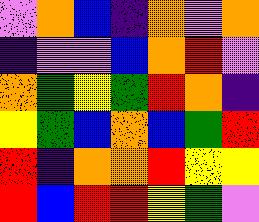[["violet", "orange", "blue", "indigo", "orange", "violet", "orange"], ["indigo", "violet", "violet", "blue", "orange", "red", "violet"], ["orange", "green", "yellow", "green", "red", "orange", "indigo"], ["yellow", "green", "blue", "orange", "blue", "green", "red"], ["red", "indigo", "orange", "orange", "red", "yellow", "yellow"], ["red", "blue", "red", "red", "yellow", "green", "violet"]]